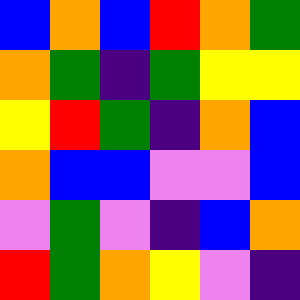[["blue", "orange", "blue", "red", "orange", "green"], ["orange", "green", "indigo", "green", "yellow", "yellow"], ["yellow", "red", "green", "indigo", "orange", "blue"], ["orange", "blue", "blue", "violet", "violet", "blue"], ["violet", "green", "violet", "indigo", "blue", "orange"], ["red", "green", "orange", "yellow", "violet", "indigo"]]